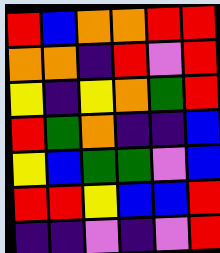[["red", "blue", "orange", "orange", "red", "red"], ["orange", "orange", "indigo", "red", "violet", "red"], ["yellow", "indigo", "yellow", "orange", "green", "red"], ["red", "green", "orange", "indigo", "indigo", "blue"], ["yellow", "blue", "green", "green", "violet", "blue"], ["red", "red", "yellow", "blue", "blue", "red"], ["indigo", "indigo", "violet", "indigo", "violet", "red"]]